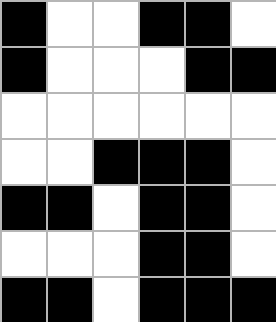[["black", "white", "white", "black", "black", "white"], ["black", "white", "white", "white", "black", "black"], ["white", "white", "white", "white", "white", "white"], ["white", "white", "black", "black", "black", "white"], ["black", "black", "white", "black", "black", "white"], ["white", "white", "white", "black", "black", "white"], ["black", "black", "white", "black", "black", "black"]]